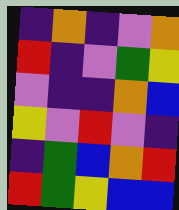[["indigo", "orange", "indigo", "violet", "orange"], ["red", "indigo", "violet", "green", "yellow"], ["violet", "indigo", "indigo", "orange", "blue"], ["yellow", "violet", "red", "violet", "indigo"], ["indigo", "green", "blue", "orange", "red"], ["red", "green", "yellow", "blue", "blue"]]